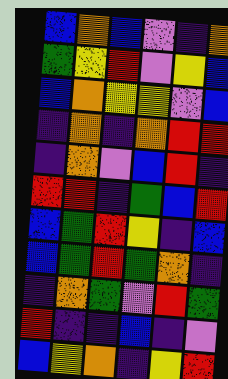[["blue", "orange", "blue", "violet", "indigo", "orange"], ["green", "yellow", "red", "violet", "yellow", "blue"], ["blue", "orange", "yellow", "yellow", "violet", "blue"], ["indigo", "orange", "indigo", "orange", "red", "red"], ["indigo", "orange", "violet", "blue", "red", "indigo"], ["red", "red", "indigo", "green", "blue", "red"], ["blue", "green", "red", "yellow", "indigo", "blue"], ["blue", "green", "red", "green", "orange", "indigo"], ["indigo", "orange", "green", "violet", "red", "green"], ["red", "indigo", "indigo", "blue", "indigo", "violet"], ["blue", "yellow", "orange", "indigo", "yellow", "red"]]